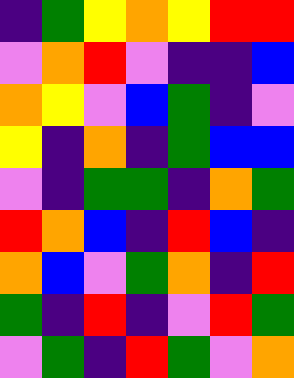[["indigo", "green", "yellow", "orange", "yellow", "red", "red"], ["violet", "orange", "red", "violet", "indigo", "indigo", "blue"], ["orange", "yellow", "violet", "blue", "green", "indigo", "violet"], ["yellow", "indigo", "orange", "indigo", "green", "blue", "blue"], ["violet", "indigo", "green", "green", "indigo", "orange", "green"], ["red", "orange", "blue", "indigo", "red", "blue", "indigo"], ["orange", "blue", "violet", "green", "orange", "indigo", "red"], ["green", "indigo", "red", "indigo", "violet", "red", "green"], ["violet", "green", "indigo", "red", "green", "violet", "orange"]]